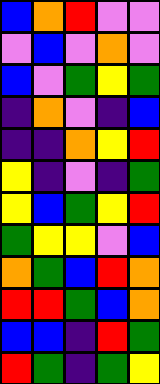[["blue", "orange", "red", "violet", "violet"], ["violet", "blue", "violet", "orange", "violet"], ["blue", "violet", "green", "yellow", "green"], ["indigo", "orange", "violet", "indigo", "blue"], ["indigo", "indigo", "orange", "yellow", "red"], ["yellow", "indigo", "violet", "indigo", "green"], ["yellow", "blue", "green", "yellow", "red"], ["green", "yellow", "yellow", "violet", "blue"], ["orange", "green", "blue", "red", "orange"], ["red", "red", "green", "blue", "orange"], ["blue", "blue", "indigo", "red", "green"], ["red", "green", "indigo", "green", "yellow"]]